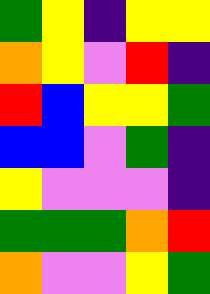[["green", "yellow", "indigo", "yellow", "yellow"], ["orange", "yellow", "violet", "red", "indigo"], ["red", "blue", "yellow", "yellow", "green"], ["blue", "blue", "violet", "green", "indigo"], ["yellow", "violet", "violet", "violet", "indigo"], ["green", "green", "green", "orange", "red"], ["orange", "violet", "violet", "yellow", "green"]]